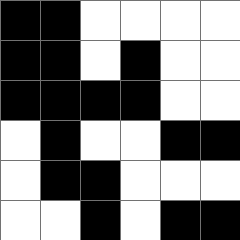[["black", "black", "white", "white", "white", "white"], ["black", "black", "white", "black", "white", "white"], ["black", "black", "black", "black", "white", "white"], ["white", "black", "white", "white", "black", "black"], ["white", "black", "black", "white", "white", "white"], ["white", "white", "black", "white", "black", "black"]]